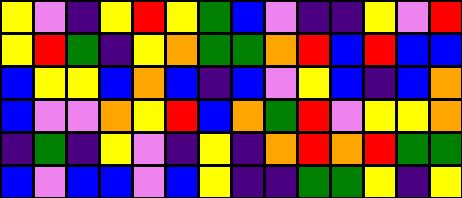[["yellow", "violet", "indigo", "yellow", "red", "yellow", "green", "blue", "violet", "indigo", "indigo", "yellow", "violet", "red"], ["yellow", "red", "green", "indigo", "yellow", "orange", "green", "green", "orange", "red", "blue", "red", "blue", "blue"], ["blue", "yellow", "yellow", "blue", "orange", "blue", "indigo", "blue", "violet", "yellow", "blue", "indigo", "blue", "orange"], ["blue", "violet", "violet", "orange", "yellow", "red", "blue", "orange", "green", "red", "violet", "yellow", "yellow", "orange"], ["indigo", "green", "indigo", "yellow", "violet", "indigo", "yellow", "indigo", "orange", "red", "orange", "red", "green", "green"], ["blue", "violet", "blue", "blue", "violet", "blue", "yellow", "indigo", "indigo", "green", "green", "yellow", "indigo", "yellow"]]